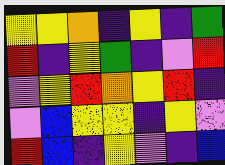[["yellow", "yellow", "orange", "indigo", "yellow", "indigo", "green"], ["red", "indigo", "yellow", "green", "indigo", "violet", "red"], ["violet", "yellow", "red", "orange", "yellow", "red", "indigo"], ["violet", "blue", "yellow", "yellow", "indigo", "yellow", "violet"], ["red", "blue", "indigo", "yellow", "violet", "indigo", "blue"]]